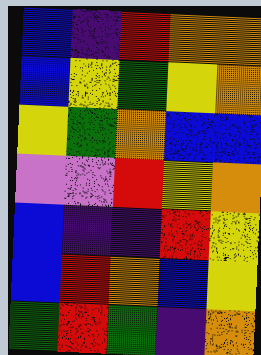[["blue", "indigo", "red", "orange", "orange"], ["blue", "yellow", "green", "yellow", "orange"], ["yellow", "green", "orange", "blue", "blue"], ["violet", "violet", "red", "yellow", "orange"], ["blue", "indigo", "indigo", "red", "yellow"], ["blue", "red", "orange", "blue", "yellow"], ["green", "red", "green", "indigo", "orange"]]